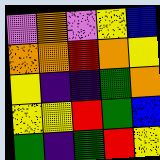[["violet", "orange", "violet", "yellow", "blue"], ["orange", "orange", "red", "orange", "yellow"], ["yellow", "indigo", "indigo", "green", "orange"], ["yellow", "yellow", "red", "green", "blue"], ["green", "indigo", "green", "red", "yellow"]]